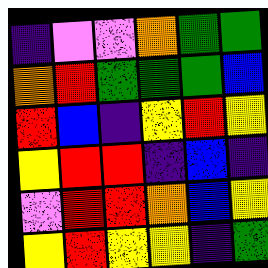[["indigo", "violet", "violet", "orange", "green", "green"], ["orange", "red", "green", "green", "green", "blue"], ["red", "blue", "indigo", "yellow", "red", "yellow"], ["yellow", "red", "red", "indigo", "blue", "indigo"], ["violet", "red", "red", "orange", "blue", "yellow"], ["yellow", "red", "yellow", "yellow", "indigo", "green"]]